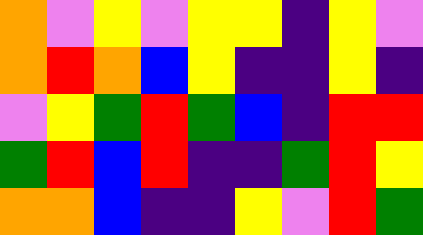[["orange", "violet", "yellow", "violet", "yellow", "yellow", "indigo", "yellow", "violet"], ["orange", "red", "orange", "blue", "yellow", "indigo", "indigo", "yellow", "indigo"], ["violet", "yellow", "green", "red", "green", "blue", "indigo", "red", "red"], ["green", "red", "blue", "red", "indigo", "indigo", "green", "red", "yellow"], ["orange", "orange", "blue", "indigo", "indigo", "yellow", "violet", "red", "green"]]